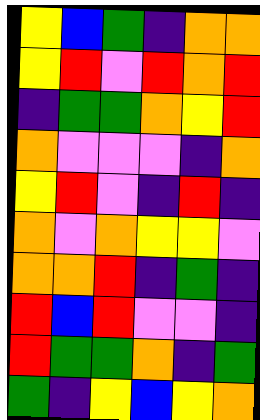[["yellow", "blue", "green", "indigo", "orange", "orange"], ["yellow", "red", "violet", "red", "orange", "red"], ["indigo", "green", "green", "orange", "yellow", "red"], ["orange", "violet", "violet", "violet", "indigo", "orange"], ["yellow", "red", "violet", "indigo", "red", "indigo"], ["orange", "violet", "orange", "yellow", "yellow", "violet"], ["orange", "orange", "red", "indigo", "green", "indigo"], ["red", "blue", "red", "violet", "violet", "indigo"], ["red", "green", "green", "orange", "indigo", "green"], ["green", "indigo", "yellow", "blue", "yellow", "orange"]]